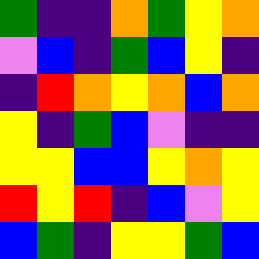[["green", "indigo", "indigo", "orange", "green", "yellow", "orange"], ["violet", "blue", "indigo", "green", "blue", "yellow", "indigo"], ["indigo", "red", "orange", "yellow", "orange", "blue", "orange"], ["yellow", "indigo", "green", "blue", "violet", "indigo", "indigo"], ["yellow", "yellow", "blue", "blue", "yellow", "orange", "yellow"], ["red", "yellow", "red", "indigo", "blue", "violet", "yellow"], ["blue", "green", "indigo", "yellow", "yellow", "green", "blue"]]